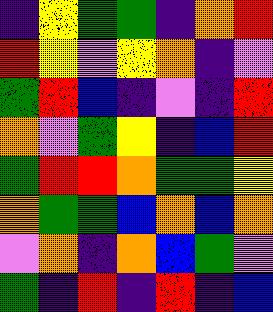[["indigo", "yellow", "green", "green", "indigo", "orange", "red"], ["red", "yellow", "violet", "yellow", "orange", "indigo", "violet"], ["green", "red", "blue", "indigo", "violet", "indigo", "red"], ["orange", "violet", "green", "yellow", "indigo", "blue", "red"], ["green", "red", "red", "orange", "green", "green", "yellow"], ["orange", "green", "green", "blue", "orange", "blue", "orange"], ["violet", "orange", "indigo", "orange", "blue", "green", "violet"], ["green", "indigo", "red", "indigo", "red", "indigo", "blue"]]